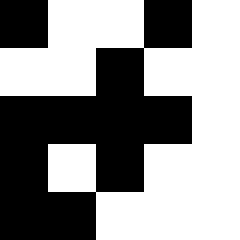[["black", "white", "white", "black", "white"], ["white", "white", "black", "white", "white"], ["black", "black", "black", "black", "white"], ["black", "white", "black", "white", "white"], ["black", "black", "white", "white", "white"]]